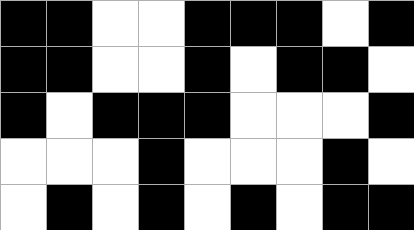[["black", "black", "white", "white", "black", "black", "black", "white", "black"], ["black", "black", "white", "white", "black", "white", "black", "black", "white"], ["black", "white", "black", "black", "black", "white", "white", "white", "black"], ["white", "white", "white", "black", "white", "white", "white", "black", "white"], ["white", "black", "white", "black", "white", "black", "white", "black", "black"]]